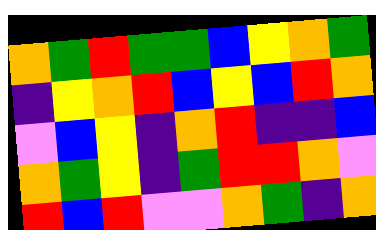[["orange", "green", "red", "green", "green", "blue", "yellow", "orange", "green"], ["indigo", "yellow", "orange", "red", "blue", "yellow", "blue", "red", "orange"], ["violet", "blue", "yellow", "indigo", "orange", "red", "indigo", "indigo", "blue"], ["orange", "green", "yellow", "indigo", "green", "red", "red", "orange", "violet"], ["red", "blue", "red", "violet", "violet", "orange", "green", "indigo", "orange"]]